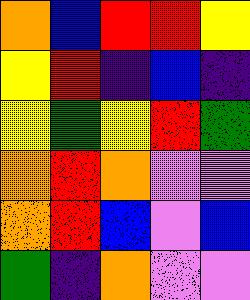[["orange", "blue", "red", "red", "yellow"], ["yellow", "red", "indigo", "blue", "indigo"], ["yellow", "green", "yellow", "red", "green"], ["orange", "red", "orange", "violet", "violet"], ["orange", "red", "blue", "violet", "blue"], ["green", "indigo", "orange", "violet", "violet"]]